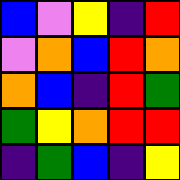[["blue", "violet", "yellow", "indigo", "red"], ["violet", "orange", "blue", "red", "orange"], ["orange", "blue", "indigo", "red", "green"], ["green", "yellow", "orange", "red", "red"], ["indigo", "green", "blue", "indigo", "yellow"]]